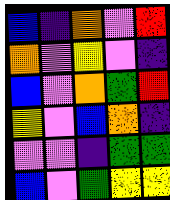[["blue", "indigo", "orange", "violet", "red"], ["orange", "violet", "yellow", "violet", "indigo"], ["blue", "violet", "orange", "green", "red"], ["yellow", "violet", "blue", "orange", "indigo"], ["violet", "violet", "indigo", "green", "green"], ["blue", "violet", "green", "yellow", "yellow"]]